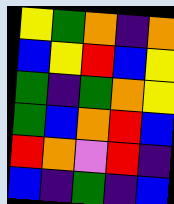[["yellow", "green", "orange", "indigo", "orange"], ["blue", "yellow", "red", "blue", "yellow"], ["green", "indigo", "green", "orange", "yellow"], ["green", "blue", "orange", "red", "blue"], ["red", "orange", "violet", "red", "indigo"], ["blue", "indigo", "green", "indigo", "blue"]]